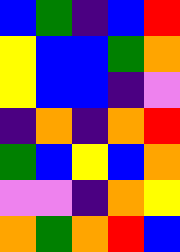[["blue", "green", "indigo", "blue", "red"], ["yellow", "blue", "blue", "green", "orange"], ["yellow", "blue", "blue", "indigo", "violet"], ["indigo", "orange", "indigo", "orange", "red"], ["green", "blue", "yellow", "blue", "orange"], ["violet", "violet", "indigo", "orange", "yellow"], ["orange", "green", "orange", "red", "blue"]]